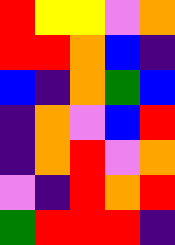[["red", "yellow", "yellow", "violet", "orange"], ["red", "red", "orange", "blue", "indigo"], ["blue", "indigo", "orange", "green", "blue"], ["indigo", "orange", "violet", "blue", "red"], ["indigo", "orange", "red", "violet", "orange"], ["violet", "indigo", "red", "orange", "red"], ["green", "red", "red", "red", "indigo"]]